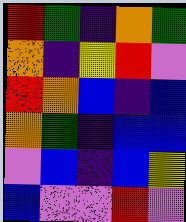[["red", "green", "indigo", "orange", "green"], ["orange", "indigo", "yellow", "red", "violet"], ["red", "orange", "blue", "indigo", "blue"], ["orange", "green", "indigo", "blue", "blue"], ["violet", "blue", "indigo", "blue", "yellow"], ["blue", "violet", "violet", "red", "violet"]]